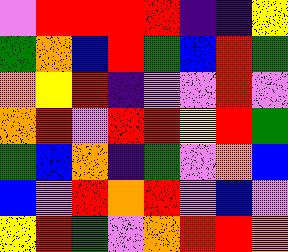[["violet", "red", "red", "red", "red", "indigo", "indigo", "yellow"], ["green", "orange", "blue", "red", "green", "blue", "red", "green"], ["orange", "yellow", "red", "indigo", "violet", "violet", "red", "violet"], ["orange", "red", "violet", "red", "red", "yellow", "red", "green"], ["green", "blue", "orange", "indigo", "green", "violet", "orange", "blue"], ["blue", "violet", "red", "orange", "red", "violet", "blue", "violet"], ["yellow", "red", "green", "violet", "orange", "red", "red", "orange"]]